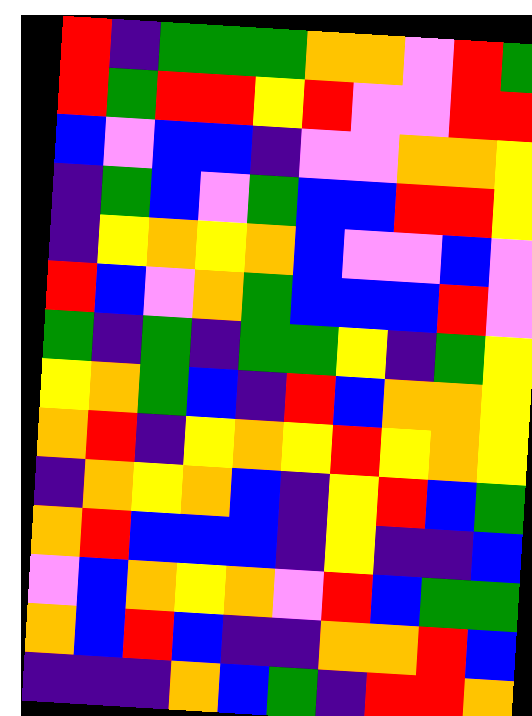[["red", "indigo", "green", "green", "green", "orange", "orange", "violet", "red", "green"], ["red", "green", "red", "red", "yellow", "red", "violet", "violet", "red", "red"], ["blue", "violet", "blue", "blue", "indigo", "violet", "violet", "orange", "orange", "yellow"], ["indigo", "green", "blue", "violet", "green", "blue", "blue", "red", "red", "yellow"], ["indigo", "yellow", "orange", "yellow", "orange", "blue", "violet", "violet", "blue", "violet"], ["red", "blue", "violet", "orange", "green", "blue", "blue", "blue", "red", "violet"], ["green", "indigo", "green", "indigo", "green", "green", "yellow", "indigo", "green", "yellow"], ["yellow", "orange", "green", "blue", "indigo", "red", "blue", "orange", "orange", "yellow"], ["orange", "red", "indigo", "yellow", "orange", "yellow", "red", "yellow", "orange", "yellow"], ["indigo", "orange", "yellow", "orange", "blue", "indigo", "yellow", "red", "blue", "green"], ["orange", "red", "blue", "blue", "blue", "indigo", "yellow", "indigo", "indigo", "blue"], ["violet", "blue", "orange", "yellow", "orange", "violet", "red", "blue", "green", "green"], ["orange", "blue", "red", "blue", "indigo", "indigo", "orange", "orange", "red", "blue"], ["indigo", "indigo", "indigo", "orange", "blue", "green", "indigo", "red", "red", "orange"]]